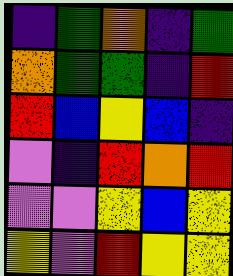[["indigo", "green", "orange", "indigo", "green"], ["orange", "green", "green", "indigo", "red"], ["red", "blue", "yellow", "blue", "indigo"], ["violet", "indigo", "red", "orange", "red"], ["violet", "violet", "yellow", "blue", "yellow"], ["yellow", "violet", "red", "yellow", "yellow"]]